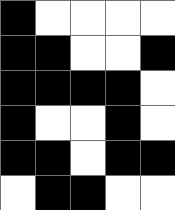[["black", "white", "white", "white", "white"], ["black", "black", "white", "white", "black"], ["black", "black", "black", "black", "white"], ["black", "white", "white", "black", "white"], ["black", "black", "white", "black", "black"], ["white", "black", "black", "white", "white"]]